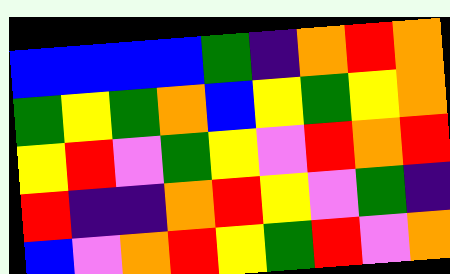[["blue", "blue", "blue", "blue", "green", "indigo", "orange", "red", "orange"], ["green", "yellow", "green", "orange", "blue", "yellow", "green", "yellow", "orange"], ["yellow", "red", "violet", "green", "yellow", "violet", "red", "orange", "red"], ["red", "indigo", "indigo", "orange", "red", "yellow", "violet", "green", "indigo"], ["blue", "violet", "orange", "red", "yellow", "green", "red", "violet", "orange"]]